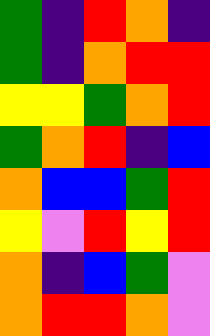[["green", "indigo", "red", "orange", "indigo"], ["green", "indigo", "orange", "red", "red"], ["yellow", "yellow", "green", "orange", "red"], ["green", "orange", "red", "indigo", "blue"], ["orange", "blue", "blue", "green", "red"], ["yellow", "violet", "red", "yellow", "red"], ["orange", "indigo", "blue", "green", "violet"], ["orange", "red", "red", "orange", "violet"]]